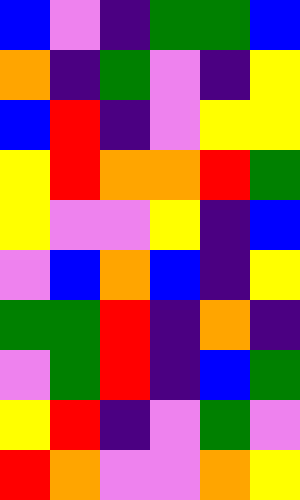[["blue", "violet", "indigo", "green", "green", "blue"], ["orange", "indigo", "green", "violet", "indigo", "yellow"], ["blue", "red", "indigo", "violet", "yellow", "yellow"], ["yellow", "red", "orange", "orange", "red", "green"], ["yellow", "violet", "violet", "yellow", "indigo", "blue"], ["violet", "blue", "orange", "blue", "indigo", "yellow"], ["green", "green", "red", "indigo", "orange", "indigo"], ["violet", "green", "red", "indigo", "blue", "green"], ["yellow", "red", "indigo", "violet", "green", "violet"], ["red", "orange", "violet", "violet", "orange", "yellow"]]